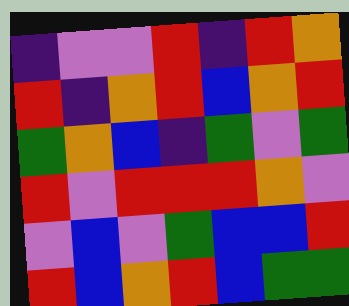[["indigo", "violet", "violet", "red", "indigo", "red", "orange"], ["red", "indigo", "orange", "red", "blue", "orange", "red"], ["green", "orange", "blue", "indigo", "green", "violet", "green"], ["red", "violet", "red", "red", "red", "orange", "violet"], ["violet", "blue", "violet", "green", "blue", "blue", "red"], ["red", "blue", "orange", "red", "blue", "green", "green"]]